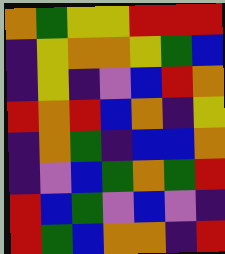[["orange", "green", "yellow", "yellow", "red", "red", "red"], ["indigo", "yellow", "orange", "orange", "yellow", "green", "blue"], ["indigo", "yellow", "indigo", "violet", "blue", "red", "orange"], ["red", "orange", "red", "blue", "orange", "indigo", "yellow"], ["indigo", "orange", "green", "indigo", "blue", "blue", "orange"], ["indigo", "violet", "blue", "green", "orange", "green", "red"], ["red", "blue", "green", "violet", "blue", "violet", "indigo"], ["red", "green", "blue", "orange", "orange", "indigo", "red"]]